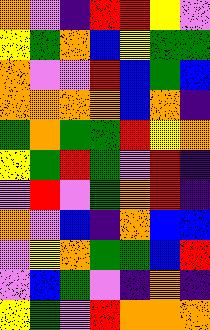[["orange", "violet", "indigo", "red", "red", "yellow", "violet"], ["yellow", "green", "orange", "blue", "yellow", "green", "green"], ["orange", "violet", "violet", "red", "blue", "green", "blue"], ["orange", "orange", "orange", "orange", "blue", "orange", "indigo"], ["green", "orange", "green", "green", "red", "yellow", "orange"], ["yellow", "green", "red", "green", "violet", "red", "indigo"], ["violet", "red", "violet", "green", "orange", "red", "indigo"], ["orange", "violet", "blue", "indigo", "orange", "blue", "blue"], ["violet", "yellow", "orange", "green", "green", "blue", "red"], ["violet", "blue", "green", "violet", "indigo", "orange", "indigo"], ["yellow", "green", "violet", "red", "orange", "orange", "orange"]]